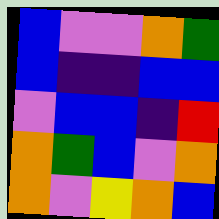[["blue", "violet", "violet", "orange", "green"], ["blue", "indigo", "indigo", "blue", "blue"], ["violet", "blue", "blue", "indigo", "red"], ["orange", "green", "blue", "violet", "orange"], ["orange", "violet", "yellow", "orange", "blue"]]